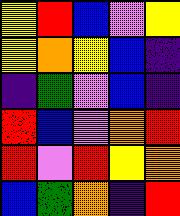[["yellow", "red", "blue", "violet", "yellow"], ["yellow", "orange", "yellow", "blue", "indigo"], ["indigo", "green", "violet", "blue", "indigo"], ["red", "blue", "violet", "orange", "red"], ["red", "violet", "red", "yellow", "orange"], ["blue", "green", "orange", "indigo", "red"]]